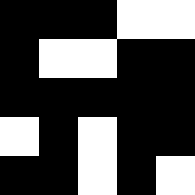[["black", "black", "black", "white", "white"], ["black", "white", "white", "black", "black"], ["black", "black", "black", "black", "black"], ["white", "black", "white", "black", "black"], ["black", "black", "white", "black", "white"]]